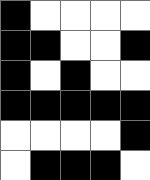[["black", "white", "white", "white", "white"], ["black", "black", "white", "white", "black"], ["black", "white", "black", "white", "white"], ["black", "black", "black", "black", "black"], ["white", "white", "white", "white", "black"], ["white", "black", "black", "black", "white"]]